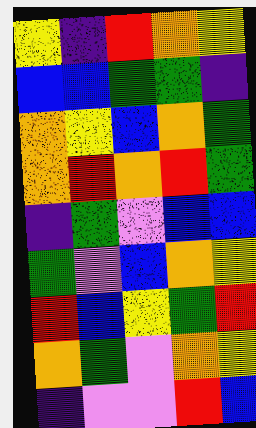[["yellow", "indigo", "red", "orange", "yellow"], ["blue", "blue", "green", "green", "indigo"], ["orange", "yellow", "blue", "orange", "green"], ["orange", "red", "orange", "red", "green"], ["indigo", "green", "violet", "blue", "blue"], ["green", "violet", "blue", "orange", "yellow"], ["red", "blue", "yellow", "green", "red"], ["orange", "green", "violet", "orange", "yellow"], ["indigo", "violet", "violet", "red", "blue"]]